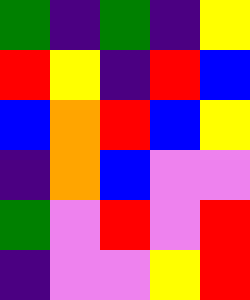[["green", "indigo", "green", "indigo", "yellow"], ["red", "yellow", "indigo", "red", "blue"], ["blue", "orange", "red", "blue", "yellow"], ["indigo", "orange", "blue", "violet", "violet"], ["green", "violet", "red", "violet", "red"], ["indigo", "violet", "violet", "yellow", "red"]]